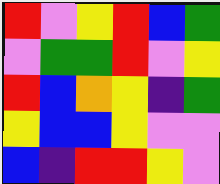[["red", "violet", "yellow", "red", "blue", "green"], ["violet", "green", "green", "red", "violet", "yellow"], ["red", "blue", "orange", "yellow", "indigo", "green"], ["yellow", "blue", "blue", "yellow", "violet", "violet"], ["blue", "indigo", "red", "red", "yellow", "violet"]]